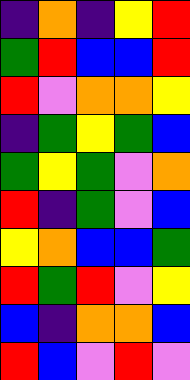[["indigo", "orange", "indigo", "yellow", "red"], ["green", "red", "blue", "blue", "red"], ["red", "violet", "orange", "orange", "yellow"], ["indigo", "green", "yellow", "green", "blue"], ["green", "yellow", "green", "violet", "orange"], ["red", "indigo", "green", "violet", "blue"], ["yellow", "orange", "blue", "blue", "green"], ["red", "green", "red", "violet", "yellow"], ["blue", "indigo", "orange", "orange", "blue"], ["red", "blue", "violet", "red", "violet"]]